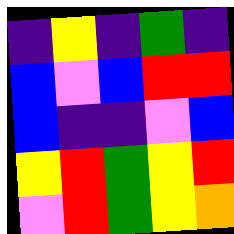[["indigo", "yellow", "indigo", "green", "indigo"], ["blue", "violet", "blue", "red", "red"], ["blue", "indigo", "indigo", "violet", "blue"], ["yellow", "red", "green", "yellow", "red"], ["violet", "red", "green", "yellow", "orange"]]